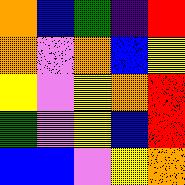[["orange", "blue", "green", "indigo", "red"], ["orange", "violet", "orange", "blue", "yellow"], ["yellow", "violet", "yellow", "orange", "red"], ["green", "violet", "yellow", "blue", "red"], ["blue", "blue", "violet", "yellow", "orange"]]